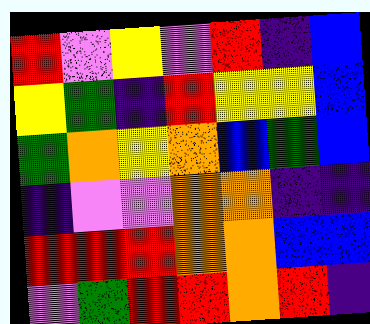[["red", "violet", "yellow", "violet", "red", "indigo", "blue"], ["yellow", "green", "indigo", "red", "yellow", "yellow", "blue"], ["green", "orange", "yellow", "orange", "blue", "green", "blue"], ["indigo", "violet", "violet", "orange", "orange", "indigo", "indigo"], ["red", "red", "red", "orange", "orange", "blue", "blue"], ["violet", "green", "red", "red", "orange", "red", "indigo"]]